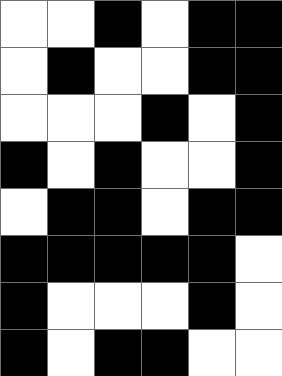[["white", "white", "black", "white", "black", "black"], ["white", "black", "white", "white", "black", "black"], ["white", "white", "white", "black", "white", "black"], ["black", "white", "black", "white", "white", "black"], ["white", "black", "black", "white", "black", "black"], ["black", "black", "black", "black", "black", "white"], ["black", "white", "white", "white", "black", "white"], ["black", "white", "black", "black", "white", "white"]]